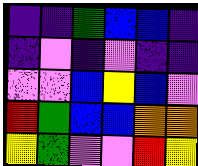[["indigo", "indigo", "green", "blue", "blue", "indigo"], ["indigo", "violet", "indigo", "violet", "indigo", "indigo"], ["violet", "violet", "blue", "yellow", "blue", "violet"], ["red", "green", "blue", "blue", "orange", "orange"], ["yellow", "green", "violet", "violet", "red", "yellow"]]